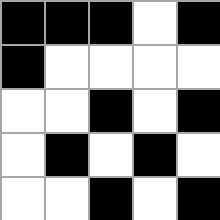[["black", "black", "black", "white", "black"], ["black", "white", "white", "white", "white"], ["white", "white", "black", "white", "black"], ["white", "black", "white", "black", "white"], ["white", "white", "black", "white", "black"]]